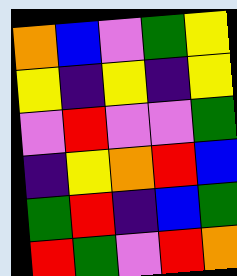[["orange", "blue", "violet", "green", "yellow"], ["yellow", "indigo", "yellow", "indigo", "yellow"], ["violet", "red", "violet", "violet", "green"], ["indigo", "yellow", "orange", "red", "blue"], ["green", "red", "indigo", "blue", "green"], ["red", "green", "violet", "red", "orange"]]